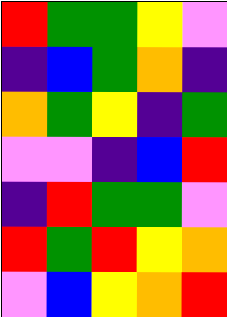[["red", "green", "green", "yellow", "violet"], ["indigo", "blue", "green", "orange", "indigo"], ["orange", "green", "yellow", "indigo", "green"], ["violet", "violet", "indigo", "blue", "red"], ["indigo", "red", "green", "green", "violet"], ["red", "green", "red", "yellow", "orange"], ["violet", "blue", "yellow", "orange", "red"]]